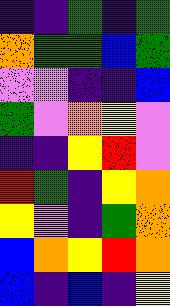[["indigo", "indigo", "green", "indigo", "green"], ["orange", "green", "green", "blue", "green"], ["violet", "violet", "indigo", "indigo", "blue"], ["green", "violet", "orange", "yellow", "violet"], ["indigo", "indigo", "yellow", "red", "violet"], ["red", "green", "indigo", "yellow", "orange"], ["yellow", "violet", "indigo", "green", "orange"], ["blue", "orange", "yellow", "red", "orange"], ["blue", "indigo", "blue", "indigo", "yellow"]]